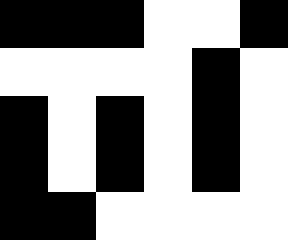[["black", "black", "black", "white", "white", "black"], ["white", "white", "white", "white", "black", "white"], ["black", "white", "black", "white", "black", "white"], ["black", "white", "black", "white", "black", "white"], ["black", "black", "white", "white", "white", "white"]]